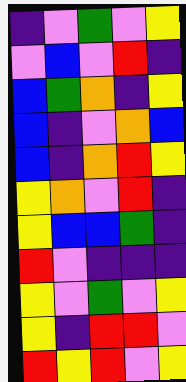[["indigo", "violet", "green", "violet", "yellow"], ["violet", "blue", "violet", "red", "indigo"], ["blue", "green", "orange", "indigo", "yellow"], ["blue", "indigo", "violet", "orange", "blue"], ["blue", "indigo", "orange", "red", "yellow"], ["yellow", "orange", "violet", "red", "indigo"], ["yellow", "blue", "blue", "green", "indigo"], ["red", "violet", "indigo", "indigo", "indigo"], ["yellow", "violet", "green", "violet", "yellow"], ["yellow", "indigo", "red", "red", "violet"], ["red", "yellow", "red", "violet", "yellow"]]